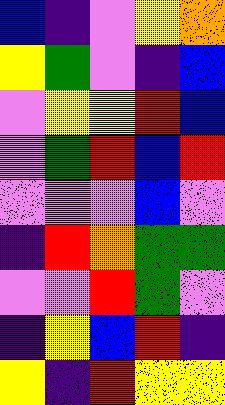[["blue", "indigo", "violet", "yellow", "orange"], ["yellow", "green", "violet", "indigo", "blue"], ["violet", "yellow", "yellow", "red", "blue"], ["violet", "green", "red", "blue", "red"], ["violet", "violet", "violet", "blue", "violet"], ["indigo", "red", "orange", "green", "green"], ["violet", "violet", "red", "green", "violet"], ["indigo", "yellow", "blue", "red", "indigo"], ["yellow", "indigo", "red", "yellow", "yellow"]]